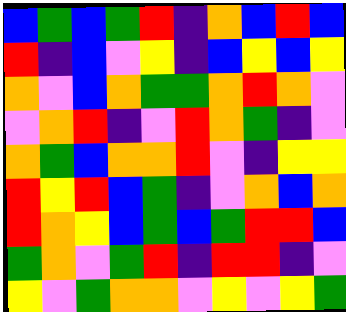[["blue", "green", "blue", "green", "red", "indigo", "orange", "blue", "red", "blue"], ["red", "indigo", "blue", "violet", "yellow", "indigo", "blue", "yellow", "blue", "yellow"], ["orange", "violet", "blue", "orange", "green", "green", "orange", "red", "orange", "violet"], ["violet", "orange", "red", "indigo", "violet", "red", "orange", "green", "indigo", "violet"], ["orange", "green", "blue", "orange", "orange", "red", "violet", "indigo", "yellow", "yellow"], ["red", "yellow", "red", "blue", "green", "indigo", "violet", "orange", "blue", "orange"], ["red", "orange", "yellow", "blue", "green", "blue", "green", "red", "red", "blue"], ["green", "orange", "violet", "green", "red", "indigo", "red", "red", "indigo", "violet"], ["yellow", "violet", "green", "orange", "orange", "violet", "yellow", "violet", "yellow", "green"]]